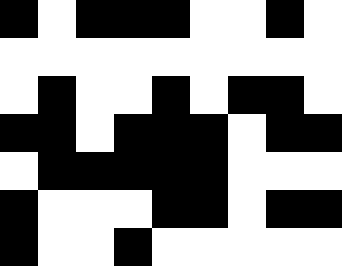[["black", "white", "black", "black", "black", "white", "white", "black", "white"], ["white", "white", "white", "white", "white", "white", "white", "white", "white"], ["white", "black", "white", "white", "black", "white", "black", "black", "white"], ["black", "black", "white", "black", "black", "black", "white", "black", "black"], ["white", "black", "black", "black", "black", "black", "white", "white", "white"], ["black", "white", "white", "white", "black", "black", "white", "black", "black"], ["black", "white", "white", "black", "white", "white", "white", "white", "white"]]